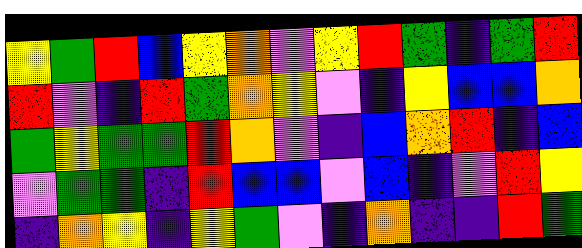[["yellow", "green", "red", "blue", "yellow", "orange", "violet", "yellow", "red", "green", "indigo", "green", "red"], ["red", "violet", "indigo", "red", "green", "orange", "yellow", "violet", "indigo", "yellow", "blue", "blue", "orange"], ["green", "yellow", "green", "green", "red", "orange", "violet", "indigo", "blue", "orange", "red", "indigo", "blue"], ["violet", "green", "green", "indigo", "red", "blue", "blue", "violet", "blue", "indigo", "violet", "red", "yellow"], ["indigo", "orange", "yellow", "indigo", "yellow", "green", "violet", "indigo", "orange", "indigo", "indigo", "red", "green"]]